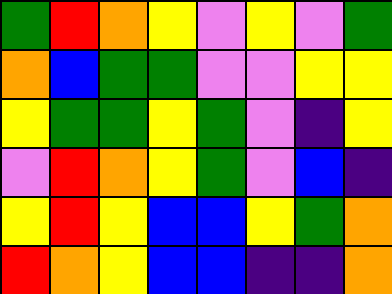[["green", "red", "orange", "yellow", "violet", "yellow", "violet", "green"], ["orange", "blue", "green", "green", "violet", "violet", "yellow", "yellow"], ["yellow", "green", "green", "yellow", "green", "violet", "indigo", "yellow"], ["violet", "red", "orange", "yellow", "green", "violet", "blue", "indigo"], ["yellow", "red", "yellow", "blue", "blue", "yellow", "green", "orange"], ["red", "orange", "yellow", "blue", "blue", "indigo", "indigo", "orange"]]